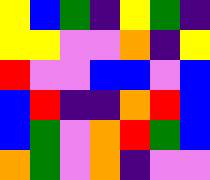[["yellow", "blue", "green", "indigo", "yellow", "green", "indigo"], ["yellow", "yellow", "violet", "violet", "orange", "indigo", "yellow"], ["red", "violet", "violet", "blue", "blue", "violet", "blue"], ["blue", "red", "indigo", "indigo", "orange", "red", "blue"], ["blue", "green", "violet", "orange", "red", "green", "blue"], ["orange", "green", "violet", "orange", "indigo", "violet", "violet"]]